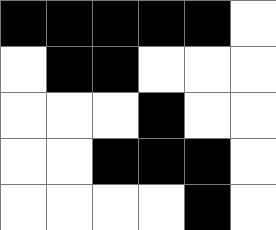[["black", "black", "black", "black", "black", "white"], ["white", "black", "black", "white", "white", "white"], ["white", "white", "white", "black", "white", "white"], ["white", "white", "black", "black", "black", "white"], ["white", "white", "white", "white", "black", "white"]]